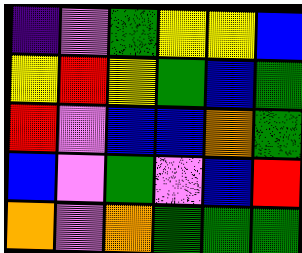[["indigo", "violet", "green", "yellow", "yellow", "blue"], ["yellow", "red", "yellow", "green", "blue", "green"], ["red", "violet", "blue", "blue", "orange", "green"], ["blue", "violet", "green", "violet", "blue", "red"], ["orange", "violet", "orange", "green", "green", "green"]]